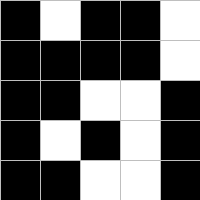[["black", "white", "black", "black", "white"], ["black", "black", "black", "black", "white"], ["black", "black", "white", "white", "black"], ["black", "white", "black", "white", "black"], ["black", "black", "white", "white", "black"]]